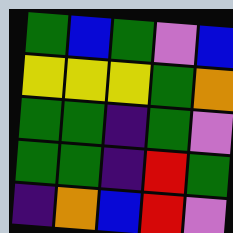[["green", "blue", "green", "violet", "blue"], ["yellow", "yellow", "yellow", "green", "orange"], ["green", "green", "indigo", "green", "violet"], ["green", "green", "indigo", "red", "green"], ["indigo", "orange", "blue", "red", "violet"]]